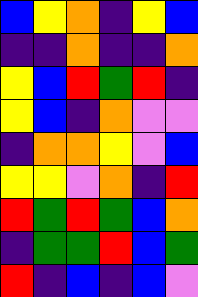[["blue", "yellow", "orange", "indigo", "yellow", "blue"], ["indigo", "indigo", "orange", "indigo", "indigo", "orange"], ["yellow", "blue", "red", "green", "red", "indigo"], ["yellow", "blue", "indigo", "orange", "violet", "violet"], ["indigo", "orange", "orange", "yellow", "violet", "blue"], ["yellow", "yellow", "violet", "orange", "indigo", "red"], ["red", "green", "red", "green", "blue", "orange"], ["indigo", "green", "green", "red", "blue", "green"], ["red", "indigo", "blue", "indigo", "blue", "violet"]]